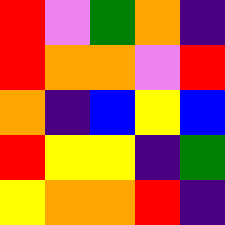[["red", "violet", "green", "orange", "indigo"], ["red", "orange", "orange", "violet", "red"], ["orange", "indigo", "blue", "yellow", "blue"], ["red", "yellow", "yellow", "indigo", "green"], ["yellow", "orange", "orange", "red", "indigo"]]